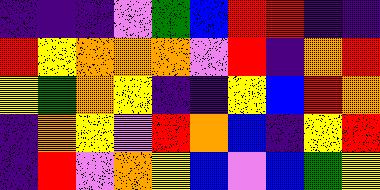[["indigo", "indigo", "indigo", "violet", "green", "blue", "red", "red", "indigo", "indigo"], ["red", "yellow", "orange", "orange", "orange", "violet", "red", "indigo", "orange", "red"], ["yellow", "green", "orange", "yellow", "indigo", "indigo", "yellow", "blue", "red", "orange"], ["indigo", "orange", "yellow", "violet", "red", "orange", "blue", "indigo", "yellow", "red"], ["indigo", "red", "violet", "orange", "yellow", "blue", "violet", "blue", "green", "yellow"]]